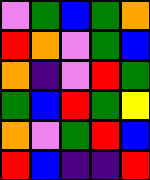[["violet", "green", "blue", "green", "orange"], ["red", "orange", "violet", "green", "blue"], ["orange", "indigo", "violet", "red", "green"], ["green", "blue", "red", "green", "yellow"], ["orange", "violet", "green", "red", "blue"], ["red", "blue", "indigo", "indigo", "red"]]